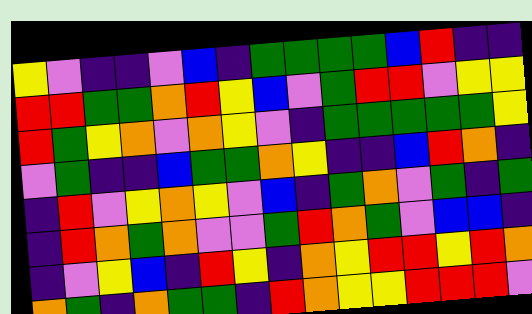[["yellow", "violet", "indigo", "indigo", "violet", "blue", "indigo", "green", "green", "green", "green", "blue", "red", "indigo", "indigo"], ["red", "red", "green", "green", "orange", "red", "yellow", "blue", "violet", "green", "red", "red", "violet", "yellow", "yellow"], ["red", "green", "yellow", "orange", "violet", "orange", "yellow", "violet", "indigo", "green", "green", "green", "green", "green", "yellow"], ["violet", "green", "indigo", "indigo", "blue", "green", "green", "orange", "yellow", "indigo", "indigo", "blue", "red", "orange", "indigo"], ["indigo", "red", "violet", "yellow", "orange", "yellow", "violet", "blue", "indigo", "green", "orange", "violet", "green", "indigo", "green"], ["indigo", "red", "orange", "green", "orange", "violet", "violet", "green", "red", "orange", "green", "violet", "blue", "blue", "indigo"], ["indigo", "violet", "yellow", "blue", "indigo", "red", "yellow", "indigo", "orange", "yellow", "red", "red", "yellow", "red", "orange"], ["orange", "green", "indigo", "orange", "green", "green", "indigo", "red", "orange", "yellow", "yellow", "red", "red", "red", "violet"]]